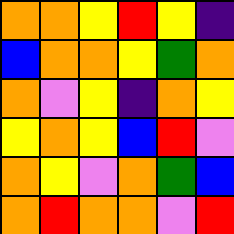[["orange", "orange", "yellow", "red", "yellow", "indigo"], ["blue", "orange", "orange", "yellow", "green", "orange"], ["orange", "violet", "yellow", "indigo", "orange", "yellow"], ["yellow", "orange", "yellow", "blue", "red", "violet"], ["orange", "yellow", "violet", "orange", "green", "blue"], ["orange", "red", "orange", "orange", "violet", "red"]]